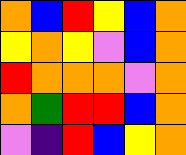[["orange", "blue", "red", "yellow", "blue", "orange"], ["yellow", "orange", "yellow", "violet", "blue", "orange"], ["red", "orange", "orange", "orange", "violet", "orange"], ["orange", "green", "red", "red", "blue", "orange"], ["violet", "indigo", "red", "blue", "yellow", "orange"]]